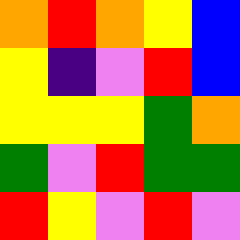[["orange", "red", "orange", "yellow", "blue"], ["yellow", "indigo", "violet", "red", "blue"], ["yellow", "yellow", "yellow", "green", "orange"], ["green", "violet", "red", "green", "green"], ["red", "yellow", "violet", "red", "violet"]]